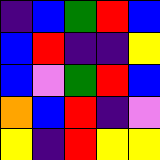[["indigo", "blue", "green", "red", "blue"], ["blue", "red", "indigo", "indigo", "yellow"], ["blue", "violet", "green", "red", "blue"], ["orange", "blue", "red", "indigo", "violet"], ["yellow", "indigo", "red", "yellow", "yellow"]]